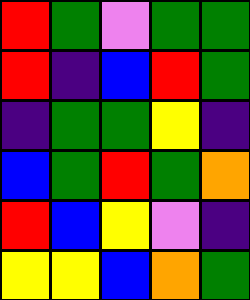[["red", "green", "violet", "green", "green"], ["red", "indigo", "blue", "red", "green"], ["indigo", "green", "green", "yellow", "indigo"], ["blue", "green", "red", "green", "orange"], ["red", "blue", "yellow", "violet", "indigo"], ["yellow", "yellow", "blue", "orange", "green"]]